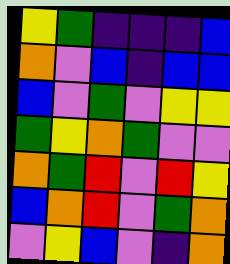[["yellow", "green", "indigo", "indigo", "indigo", "blue"], ["orange", "violet", "blue", "indigo", "blue", "blue"], ["blue", "violet", "green", "violet", "yellow", "yellow"], ["green", "yellow", "orange", "green", "violet", "violet"], ["orange", "green", "red", "violet", "red", "yellow"], ["blue", "orange", "red", "violet", "green", "orange"], ["violet", "yellow", "blue", "violet", "indigo", "orange"]]